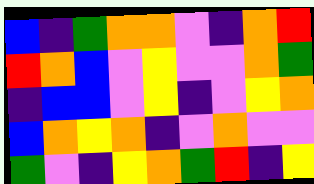[["blue", "indigo", "green", "orange", "orange", "violet", "indigo", "orange", "red"], ["red", "orange", "blue", "violet", "yellow", "violet", "violet", "orange", "green"], ["indigo", "blue", "blue", "violet", "yellow", "indigo", "violet", "yellow", "orange"], ["blue", "orange", "yellow", "orange", "indigo", "violet", "orange", "violet", "violet"], ["green", "violet", "indigo", "yellow", "orange", "green", "red", "indigo", "yellow"]]